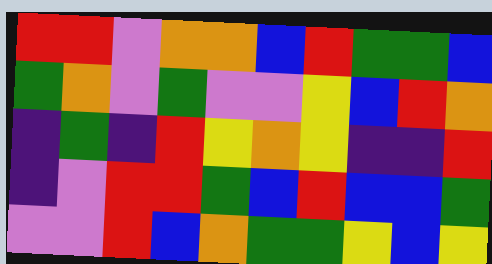[["red", "red", "violet", "orange", "orange", "blue", "red", "green", "green", "blue"], ["green", "orange", "violet", "green", "violet", "violet", "yellow", "blue", "red", "orange"], ["indigo", "green", "indigo", "red", "yellow", "orange", "yellow", "indigo", "indigo", "red"], ["indigo", "violet", "red", "red", "green", "blue", "red", "blue", "blue", "green"], ["violet", "violet", "red", "blue", "orange", "green", "green", "yellow", "blue", "yellow"]]